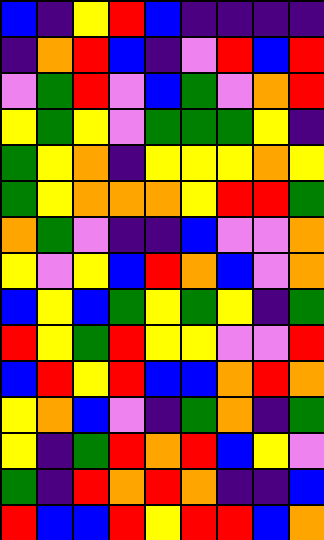[["blue", "indigo", "yellow", "red", "blue", "indigo", "indigo", "indigo", "indigo"], ["indigo", "orange", "red", "blue", "indigo", "violet", "red", "blue", "red"], ["violet", "green", "red", "violet", "blue", "green", "violet", "orange", "red"], ["yellow", "green", "yellow", "violet", "green", "green", "green", "yellow", "indigo"], ["green", "yellow", "orange", "indigo", "yellow", "yellow", "yellow", "orange", "yellow"], ["green", "yellow", "orange", "orange", "orange", "yellow", "red", "red", "green"], ["orange", "green", "violet", "indigo", "indigo", "blue", "violet", "violet", "orange"], ["yellow", "violet", "yellow", "blue", "red", "orange", "blue", "violet", "orange"], ["blue", "yellow", "blue", "green", "yellow", "green", "yellow", "indigo", "green"], ["red", "yellow", "green", "red", "yellow", "yellow", "violet", "violet", "red"], ["blue", "red", "yellow", "red", "blue", "blue", "orange", "red", "orange"], ["yellow", "orange", "blue", "violet", "indigo", "green", "orange", "indigo", "green"], ["yellow", "indigo", "green", "red", "orange", "red", "blue", "yellow", "violet"], ["green", "indigo", "red", "orange", "red", "orange", "indigo", "indigo", "blue"], ["red", "blue", "blue", "red", "yellow", "red", "red", "blue", "orange"]]